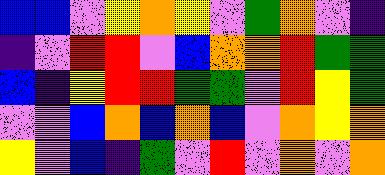[["blue", "blue", "violet", "yellow", "orange", "yellow", "violet", "green", "orange", "violet", "indigo"], ["indigo", "violet", "red", "red", "violet", "blue", "orange", "orange", "red", "green", "green"], ["blue", "indigo", "yellow", "red", "red", "green", "green", "violet", "red", "yellow", "green"], ["violet", "violet", "blue", "orange", "blue", "orange", "blue", "violet", "orange", "yellow", "orange"], ["yellow", "violet", "blue", "indigo", "green", "violet", "red", "violet", "orange", "violet", "orange"]]